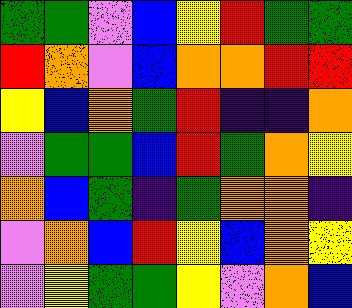[["green", "green", "violet", "blue", "yellow", "red", "green", "green"], ["red", "orange", "violet", "blue", "orange", "orange", "red", "red"], ["yellow", "blue", "orange", "green", "red", "indigo", "indigo", "orange"], ["violet", "green", "green", "blue", "red", "green", "orange", "yellow"], ["orange", "blue", "green", "indigo", "green", "orange", "orange", "indigo"], ["violet", "orange", "blue", "red", "yellow", "blue", "orange", "yellow"], ["violet", "yellow", "green", "green", "yellow", "violet", "orange", "blue"]]